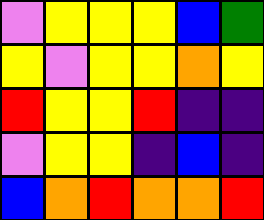[["violet", "yellow", "yellow", "yellow", "blue", "green"], ["yellow", "violet", "yellow", "yellow", "orange", "yellow"], ["red", "yellow", "yellow", "red", "indigo", "indigo"], ["violet", "yellow", "yellow", "indigo", "blue", "indigo"], ["blue", "orange", "red", "orange", "orange", "red"]]